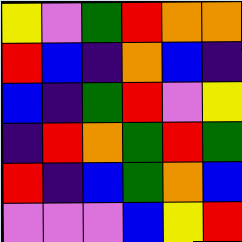[["yellow", "violet", "green", "red", "orange", "orange"], ["red", "blue", "indigo", "orange", "blue", "indigo"], ["blue", "indigo", "green", "red", "violet", "yellow"], ["indigo", "red", "orange", "green", "red", "green"], ["red", "indigo", "blue", "green", "orange", "blue"], ["violet", "violet", "violet", "blue", "yellow", "red"]]